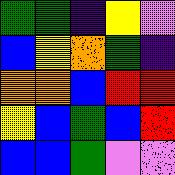[["green", "green", "indigo", "yellow", "violet"], ["blue", "yellow", "orange", "green", "indigo"], ["orange", "orange", "blue", "red", "red"], ["yellow", "blue", "green", "blue", "red"], ["blue", "blue", "green", "violet", "violet"]]